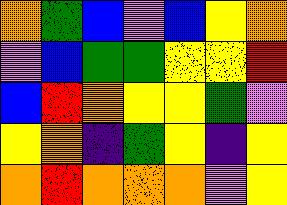[["orange", "green", "blue", "violet", "blue", "yellow", "orange"], ["violet", "blue", "green", "green", "yellow", "yellow", "red"], ["blue", "red", "orange", "yellow", "yellow", "green", "violet"], ["yellow", "orange", "indigo", "green", "yellow", "indigo", "yellow"], ["orange", "red", "orange", "orange", "orange", "violet", "yellow"]]